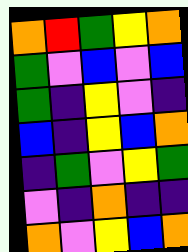[["orange", "red", "green", "yellow", "orange"], ["green", "violet", "blue", "violet", "blue"], ["green", "indigo", "yellow", "violet", "indigo"], ["blue", "indigo", "yellow", "blue", "orange"], ["indigo", "green", "violet", "yellow", "green"], ["violet", "indigo", "orange", "indigo", "indigo"], ["orange", "violet", "yellow", "blue", "orange"]]